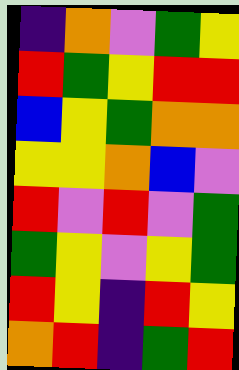[["indigo", "orange", "violet", "green", "yellow"], ["red", "green", "yellow", "red", "red"], ["blue", "yellow", "green", "orange", "orange"], ["yellow", "yellow", "orange", "blue", "violet"], ["red", "violet", "red", "violet", "green"], ["green", "yellow", "violet", "yellow", "green"], ["red", "yellow", "indigo", "red", "yellow"], ["orange", "red", "indigo", "green", "red"]]